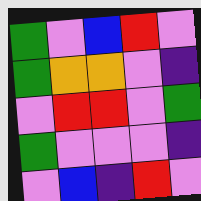[["green", "violet", "blue", "red", "violet"], ["green", "orange", "orange", "violet", "indigo"], ["violet", "red", "red", "violet", "green"], ["green", "violet", "violet", "violet", "indigo"], ["violet", "blue", "indigo", "red", "violet"]]